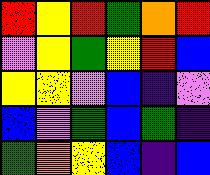[["red", "yellow", "red", "green", "orange", "red"], ["violet", "yellow", "green", "yellow", "red", "blue"], ["yellow", "yellow", "violet", "blue", "indigo", "violet"], ["blue", "violet", "green", "blue", "green", "indigo"], ["green", "orange", "yellow", "blue", "indigo", "blue"]]